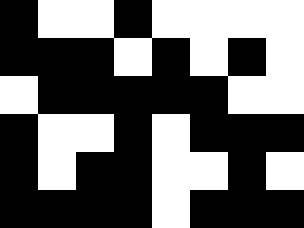[["black", "white", "white", "black", "white", "white", "white", "white"], ["black", "black", "black", "white", "black", "white", "black", "white"], ["white", "black", "black", "black", "black", "black", "white", "white"], ["black", "white", "white", "black", "white", "black", "black", "black"], ["black", "white", "black", "black", "white", "white", "black", "white"], ["black", "black", "black", "black", "white", "black", "black", "black"]]